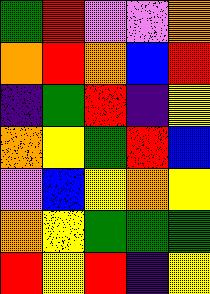[["green", "red", "violet", "violet", "orange"], ["orange", "red", "orange", "blue", "red"], ["indigo", "green", "red", "indigo", "yellow"], ["orange", "yellow", "green", "red", "blue"], ["violet", "blue", "yellow", "orange", "yellow"], ["orange", "yellow", "green", "green", "green"], ["red", "yellow", "red", "indigo", "yellow"]]